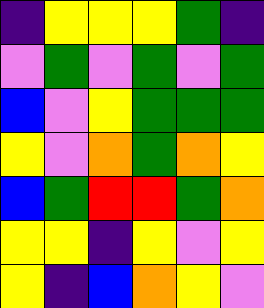[["indigo", "yellow", "yellow", "yellow", "green", "indigo"], ["violet", "green", "violet", "green", "violet", "green"], ["blue", "violet", "yellow", "green", "green", "green"], ["yellow", "violet", "orange", "green", "orange", "yellow"], ["blue", "green", "red", "red", "green", "orange"], ["yellow", "yellow", "indigo", "yellow", "violet", "yellow"], ["yellow", "indigo", "blue", "orange", "yellow", "violet"]]